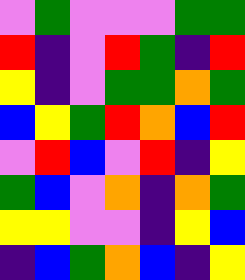[["violet", "green", "violet", "violet", "violet", "green", "green"], ["red", "indigo", "violet", "red", "green", "indigo", "red"], ["yellow", "indigo", "violet", "green", "green", "orange", "green"], ["blue", "yellow", "green", "red", "orange", "blue", "red"], ["violet", "red", "blue", "violet", "red", "indigo", "yellow"], ["green", "blue", "violet", "orange", "indigo", "orange", "green"], ["yellow", "yellow", "violet", "violet", "indigo", "yellow", "blue"], ["indigo", "blue", "green", "orange", "blue", "indigo", "yellow"]]